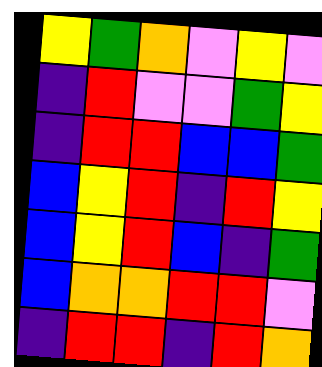[["yellow", "green", "orange", "violet", "yellow", "violet"], ["indigo", "red", "violet", "violet", "green", "yellow"], ["indigo", "red", "red", "blue", "blue", "green"], ["blue", "yellow", "red", "indigo", "red", "yellow"], ["blue", "yellow", "red", "blue", "indigo", "green"], ["blue", "orange", "orange", "red", "red", "violet"], ["indigo", "red", "red", "indigo", "red", "orange"]]